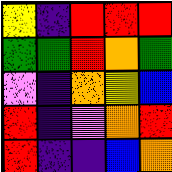[["yellow", "indigo", "red", "red", "red"], ["green", "green", "red", "orange", "green"], ["violet", "indigo", "orange", "yellow", "blue"], ["red", "indigo", "violet", "orange", "red"], ["red", "indigo", "indigo", "blue", "orange"]]